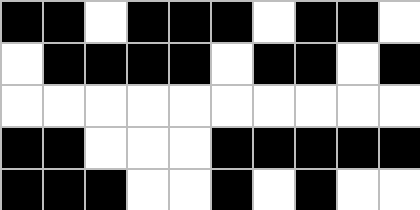[["black", "black", "white", "black", "black", "black", "white", "black", "black", "white"], ["white", "black", "black", "black", "black", "white", "black", "black", "white", "black"], ["white", "white", "white", "white", "white", "white", "white", "white", "white", "white"], ["black", "black", "white", "white", "white", "black", "black", "black", "black", "black"], ["black", "black", "black", "white", "white", "black", "white", "black", "white", "white"]]